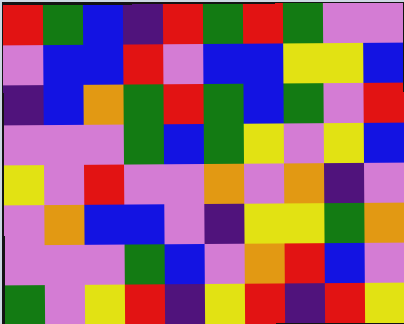[["red", "green", "blue", "indigo", "red", "green", "red", "green", "violet", "violet"], ["violet", "blue", "blue", "red", "violet", "blue", "blue", "yellow", "yellow", "blue"], ["indigo", "blue", "orange", "green", "red", "green", "blue", "green", "violet", "red"], ["violet", "violet", "violet", "green", "blue", "green", "yellow", "violet", "yellow", "blue"], ["yellow", "violet", "red", "violet", "violet", "orange", "violet", "orange", "indigo", "violet"], ["violet", "orange", "blue", "blue", "violet", "indigo", "yellow", "yellow", "green", "orange"], ["violet", "violet", "violet", "green", "blue", "violet", "orange", "red", "blue", "violet"], ["green", "violet", "yellow", "red", "indigo", "yellow", "red", "indigo", "red", "yellow"]]